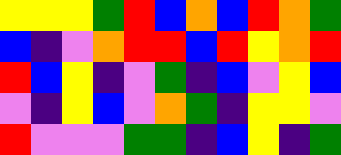[["yellow", "yellow", "yellow", "green", "red", "blue", "orange", "blue", "red", "orange", "green"], ["blue", "indigo", "violet", "orange", "red", "red", "blue", "red", "yellow", "orange", "red"], ["red", "blue", "yellow", "indigo", "violet", "green", "indigo", "blue", "violet", "yellow", "blue"], ["violet", "indigo", "yellow", "blue", "violet", "orange", "green", "indigo", "yellow", "yellow", "violet"], ["red", "violet", "violet", "violet", "green", "green", "indigo", "blue", "yellow", "indigo", "green"]]